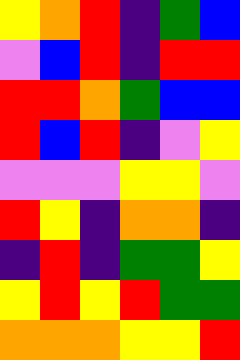[["yellow", "orange", "red", "indigo", "green", "blue"], ["violet", "blue", "red", "indigo", "red", "red"], ["red", "red", "orange", "green", "blue", "blue"], ["red", "blue", "red", "indigo", "violet", "yellow"], ["violet", "violet", "violet", "yellow", "yellow", "violet"], ["red", "yellow", "indigo", "orange", "orange", "indigo"], ["indigo", "red", "indigo", "green", "green", "yellow"], ["yellow", "red", "yellow", "red", "green", "green"], ["orange", "orange", "orange", "yellow", "yellow", "red"]]